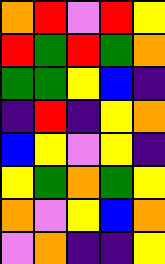[["orange", "red", "violet", "red", "yellow"], ["red", "green", "red", "green", "orange"], ["green", "green", "yellow", "blue", "indigo"], ["indigo", "red", "indigo", "yellow", "orange"], ["blue", "yellow", "violet", "yellow", "indigo"], ["yellow", "green", "orange", "green", "yellow"], ["orange", "violet", "yellow", "blue", "orange"], ["violet", "orange", "indigo", "indigo", "yellow"]]